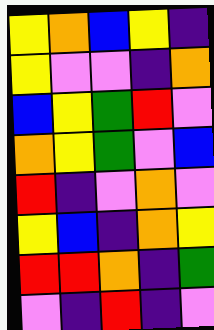[["yellow", "orange", "blue", "yellow", "indigo"], ["yellow", "violet", "violet", "indigo", "orange"], ["blue", "yellow", "green", "red", "violet"], ["orange", "yellow", "green", "violet", "blue"], ["red", "indigo", "violet", "orange", "violet"], ["yellow", "blue", "indigo", "orange", "yellow"], ["red", "red", "orange", "indigo", "green"], ["violet", "indigo", "red", "indigo", "violet"]]